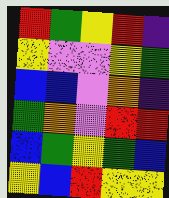[["red", "green", "yellow", "red", "indigo"], ["yellow", "violet", "violet", "yellow", "green"], ["blue", "blue", "violet", "orange", "indigo"], ["green", "orange", "violet", "red", "red"], ["blue", "green", "yellow", "green", "blue"], ["yellow", "blue", "red", "yellow", "yellow"]]